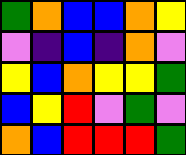[["green", "orange", "blue", "blue", "orange", "yellow"], ["violet", "indigo", "blue", "indigo", "orange", "violet"], ["yellow", "blue", "orange", "yellow", "yellow", "green"], ["blue", "yellow", "red", "violet", "green", "violet"], ["orange", "blue", "red", "red", "red", "green"]]